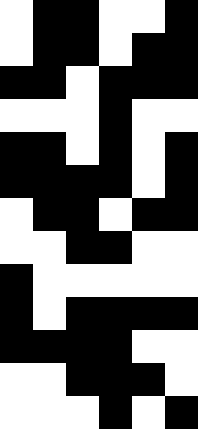[["white", "black", "black", "white", "white", "black"], ["white", "black", "black", "white", "black", "black"], ["black", "black", "white", "black", "black", "black"], ["white", "white", "white", "black", "white", "white"], ["black", "black", "white", "black", "white", "black"], ["black", "black", "black", "black", "white", "black"], ["white", "black", "black", "white", "black", "black"], ["white", "white", "black", "black", "white", "white"], ["black", "white", "white", "white", "white", "white"], ["black", "white", "black", "black", "black", "black"], ["black", "black", "black", "black", "white", "white"], ["white", "white", "black", "black", "black", "white"], ["white", "white", "white", "black", "white", "black"]]